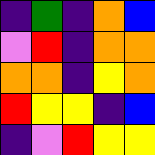[["indigo", "green", "indigo", "orange", "blue"], ["violet", "red", "indigo", "orange", "orange"], ["orange", "orange", "indigo", "yellow", "orange"], ["red", "yellow", "yellow", "indigo", "blue"], ["indigo", "violet", "red", "yellow", "yellow"]]